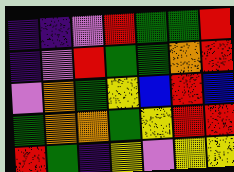[["indigo", "indigo", "violet", "red", "green", "green", "red"], ["indigo", "violet", "red", "green", "green", "orange", "red"], ["violet", "orange", "green", "yellow", "blue", "red", "blue"], ["green", "orange", "orange", "green", "yellow", "red", "red"], ["red", "green", "indigo", "yellow", "violet", "yellow", "yellow"]]